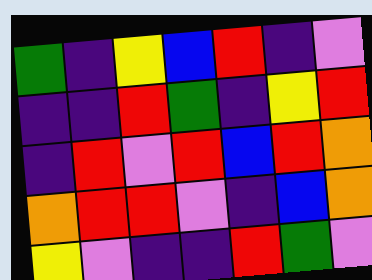[["green", "indigo", "yellow", "blue", "red", "indigo", "violet"], ["indigo", "indigo", "red", "green", "indigo", "yellow", "red"], ["indigo", "red", "violet", "red", "blue", "red", "orange"], ["orange", "red", "red", "violet", "indigo", "blue", "orange"], ["yellow", "violet", "indigo", "indigo", "red", "green", "violet"]]